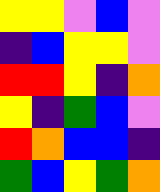[["yellow", "yellow", "violet", "blue", "violet"], ["indigo", "blue", "yellow", "yellow", "violet"], ["red", "red", "yellow", "indigo", "orange"], ["yellow", "indigo", "green", "blue", "violet"], ["red", "orange", "blue", "blue", "indigo"], ["green", "blue", "yellow", "green", "orange"]]